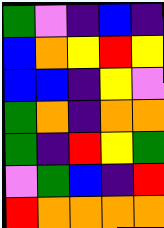[["green", "violet", "indigo", "blue", "indigo"], ["blue", "orange", "yellow", "red", "yellow"], ["blue", "blue", "indigo", "yellow", "violet"], ["green", "orange", "indigo", "orange", "orange"], ["green", "indigo", "red", "yellow", "green"], ["violet", "green", "blue", "indigo", "red"], ["red", "orange", "orange", "orange", "orange"]]